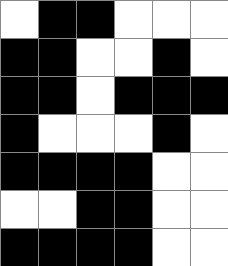[["white", "black", "black", "white", "white", "white"], ["black", "black", "white", "white", "black", "white"], ["black", "black", "white", "black", "black", "black"], ["black", "white", "white", "white", "black", "white"], ["black", "black", "black", "black", "white", "white"], ["white", "white", "black", "black", "white", "white"], ["black", "black", "black", "black", "white", "white"]]